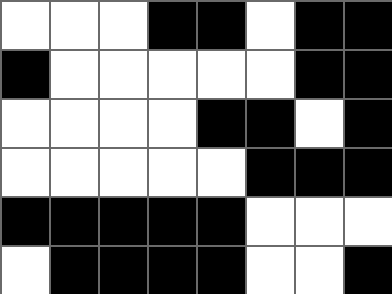[["white", "white", "white", "black", "black", "white", "black", "black"], ["black", "white", "white", "white", "white", "white", "black", "black"], ["white", "white", "white", "white", "black", "black", "white", "black"], ["white", "white", "white", "white", "white", "black", "black", "black"], ["black", "black", "black", "black", "black", "white", "white", "white"], ["white", "black", "black", "black", "black", "white", "white", "black"]]